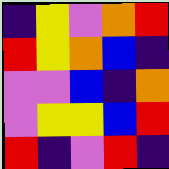[["indigo", "yellow", "violet", "orange", "red"], ["red", "yellow", "orange", "blue", "indigo"], ["violet", "violet", "blue", "indigo", "orange"], ["violet", "yellow", "yellow", "blue", "red"], ["red", "indigo", "violet", "red", "indigo"]]